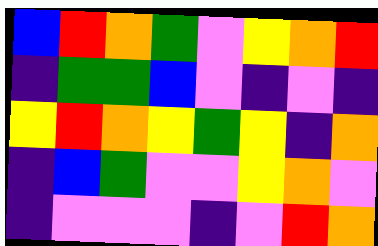[["blue", "red", "orange", "green", "violet", "yellow", "orange", "red"], ["indigo", "green", "green", "blue", "violet", "indigo", "violet", "indigo"], ["yellow", "red", "orange", "yellow", "green", "yellow", "indigo", "orange"], ["indigo", "blue", "green", "violet", "violet", "yellow", "orange", "violet"], ["indigo", "violet", "violet", "violet", "indigo", "violet", "red", "orange"]]